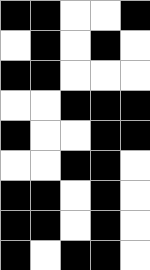[["black", "black", "white", "white", "black"], ["white", "black", "white", "black", "white"], ["black", "black", "white", "white", "white"], ["white", "white", "black", "black", "black"], ["black", "white", "white", "black", "black"], ["white", "white", "black", "black", "white"], ["black", "black", "white", "black", "white"], ["black", "black", "white", "black", "white"], ["black", "white", "black", "black", "white"]]